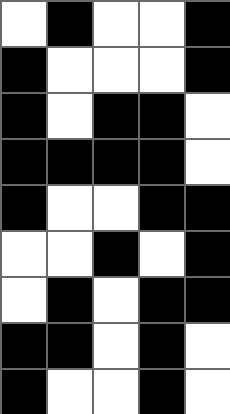[["white", "black", "white", "white", "black"], ["black", "white", "white", "white", "black"], ["black", "white", "black", "black", "white"], ["black", "black", "black", "black", "white"], ["black", "white", "white", "black", "black"], ["white", "white", "black", "white", "black"], ["white", "black", "white", "black", "black"], ["black", "black", "white", "black", "white"], ["black", "white", "white", "black", "white"]]